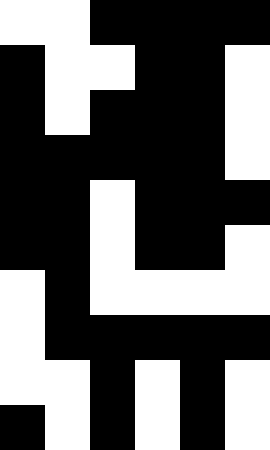[["white", "white", "black", "black", "black", "black"], ["black", "white", "white", "black", "black", "white"], ["black", "white", "black", "black", "black", "white"], ["black", "black", "black", "black", "black", "white"], ["black", "black", "white", "black", "black", "black"], ["black", "black", "white", "black", "black", "white"], ["white", "black", "white", "white", "white", "white"], ["white", "black", "black", "black", "black", "black"], ["white", "white", "black", "white", "black", "white"], ["black", "white", "black", "white", "black", "white"]]